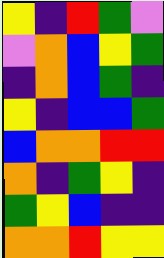[["yellow", "indigo", "red", "green", "violet"], ["violet", "orange", "blue", "yellow", "green"], ["indigo", "orange", "blue", "green", "indigo"], ["yellow", "indigo", "blue", "blue", "green"], ["blue", "orange", "orange", "red", "red"], ["orange", "indigo", "green", "yellow", "indigo"], ["green", "yellow", "blue", "indigo", "indigo"], ["orange", "orange", "red", "yellow", "yellow"]]